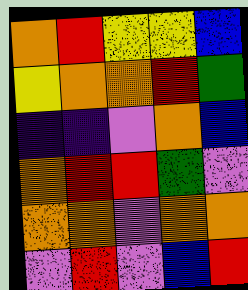[["orange", "red", "yellow", "yellow", "blue"], ["yellow", "orange", "orange", "red", "green"], ["indigo", "indigo", "violet", "orange", "blue"], ["orange", "red", "red", "green", "violet"], ["orange", "orange", "violet", "orange", "orange"], ["violet", "red", "violet", "blue", "red"]]